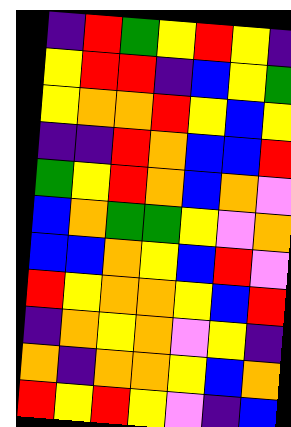[["indigo", "red", "green", "yellow", "red", "yellow", "indigo"], ["yellow", "red", "red", "indigo", "blue", "yellow", "green"], ["yellow", "orange", "orange", "red", "yellow", "blue", "yellow"], ["indigo", "indigo", "red", "orange", "blue", "blue", "red"], ["green", "yellow", "red", "orange", "blue", "orange", "violet"], ["blue", "orange", "green", "green", "yellow", "violet", "orange"], ["blue", "blue", "orange", "yellow", "blue", "red", "violet"], ["red", "yellow", "orange", "orange", "yellow", "blue", "red"], ["indigo", "orange", "yellow", "orange", "violet", "yellow", "indigo"], ["orange", "indigo", "orange", "orange", "yellow", "blue", "orange"], ["red", "yellow", "red", "yellow", "violet", "indigo", "blue"]]